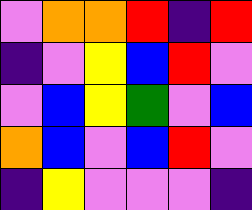[["violet", "orange", "orange", "red", "indigo", "red"], ["indigo", "violet", "yellow", "blue", "red", "violet"], ["violet", "blue", "yellow", "green", "violet", "blue"], ["orange", "blue", "violet", "blue", "red", "violet"], ["indigo", "yellow", "violet", "violet", "violet", "indigo"]]